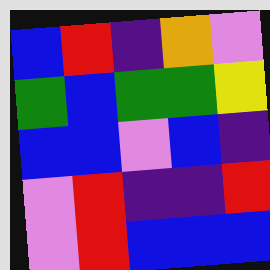[["blue", "red", "indigo", "orange", "violet"], ["green", "blue", "green", "green", "yellow"], ["blue", "blue", "violet", "blue", "indigo"], ["violet", "red", "indigo", "indigo", "red"], ["violet", "red", "blue", "blue", "blue"]]